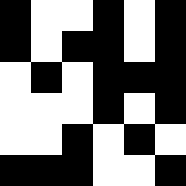[["black", "white", "white", "black", "white", "black"], ["black", "white", "black", "black", "white", "black"], ["white", "black", "white", "black", "black", "black"], ["white", "white", "white", "black", "white", "black"], ["white", "white", "black", "white", "black", "white"], ["black", "black", "black", "white", "white", "black"]]